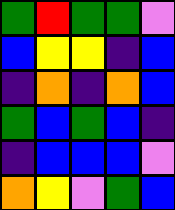[["green", "red", "green", "green", "violet"], ["blue", "yellow", "yellow", "indigo", "blue"], ["indigo", "orange", "indigo", "orange", "blue"], ["green", "blue", "green", "blue", "indigo"], ["indigo", "blue", "blue", "blue", "violet"], ["orange", "yellow", "violet", "green", "blue"]]